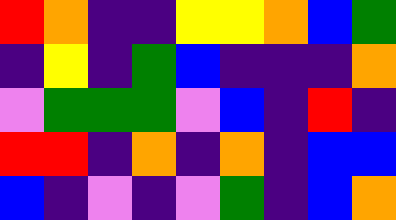[["red", "orange", "indigo", "indigo", "yellow", "yellow", "orange", "blue", "green"], ["indigo", "yellow", "indigo", "green", "blue", "indigo", "indigo", "indigo", "orange"], ["violet", "green", "green", "green", "violet", "blue", "indigo", "red", "indigo"], ["red", "red", "indigo", "orange", "indigo", "orange", "indigo", "blue", "blue"], ["blue", "indigo", "violet", "indigo", "violet", "green", "indigo", "blue", "orange"]]